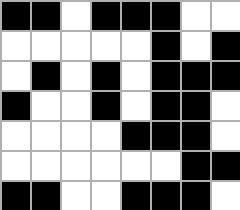[["black", "black", "white", "black", "black", "black", "white", "white"], ["white", "white", "white", "white", "white", "black", "white", "black"], ["white", "black", "white", "black", "white", "black", "black", "black"], ["black", "white", "white", "black", "white", "black", "black", "white"], ["white", "white", "white", "white", "black", "black", "black", "white"], ["white", "white", "white", "white", "white", "white", "black", "black"], ["black", "black", "white", "white", "black", "black", "black", "white"]]